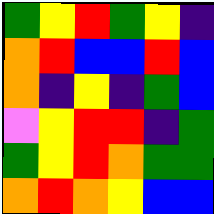[["green", "yellow", "red", "green", "yellow", "indigo"], ["orange", "red", "blue", "blue", "red", "blue"], ["orange", "indigo", "yellow", "indigo", "green", "blue"], ["violet", "yellow", "red", "red", "indigo", "green"], ["green", "yellow", "red", "orange", "green", "green"], ["orange", "red", "orange", "yellow", "blue", "blue"]]